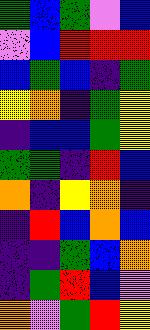[["green", "blue", "green", "violet", "blue"], ["violet", "blue", "red", "red", "red"], ["blue", "green", "blue", "indigo", "green"], ["yellow", "orange", "indigo", "green", "yellow"], ["indigo", "blue", "blue", "green", "yellow"], ["green", "green", "indigo", "red", "blue"], ["orange", "indigo", "yellow", "orange", "indigo"], ["indigo", "red", "blue", "orange", "blue"], ["indigo", "indigo", "green", "blue", "orange"], ["indigo", "green", "red", "blue", "violet"], ["orange", "violet", "green", "red", "yellow"]]